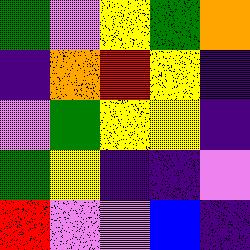[["green", "violet", "yellow", "green", "orange"], ["indigo", "orange", "red", "yellow", "indigo"], ["violet", "green", "yellow", "yellow", "indigo"], ["green", "yellow", "indigo", "indigo", "violet"], ["red", "violet", "violet", "blue", "indigo"]]